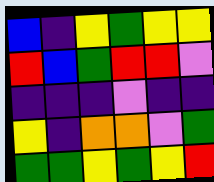[["blue", "indigo", "yellow", "green", "yellow", "yellow"], ["red", "blue", "green", "red", "red", "violet"], ["indigo", "indigo", "indigo", "violet", "indigo", "indigo"], ["yellow", "indigo", "orange", "orange", "violet", "green"], ["green", "green", "yellow", "green", "yellow", "red"]]